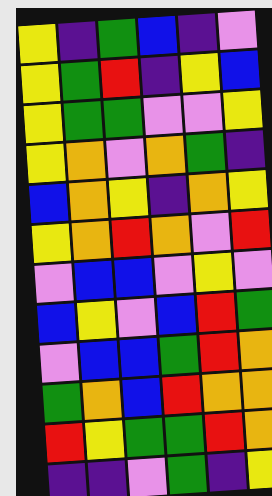[["yellow", "indigo", "green", "blue", "indigo", "violet"], ["yellow", "green", "red", "indigo", "yellow", "blue"], ["yellow", "green", "green", "violet", "violet", "yellow"], ["yellow", "orange", "violet", "orange", "green", "indigo"], ["blue", "orange", "yellow", "indigo", "orange", "yellow"], ["yellow", "orange", "red", "orange", "violet", "red"], ["violet", "blue", "blue", "violet", "yellow", "violet"], ["blue", "yellow", "violet", "blue", "red", "green"], ["violet", "blue", "blue", "green", "red", "orange"], ["green", "orange", "blue", "red", "orange", "orange"], ["red", "yellow", "green", "green", "red", "orange"], ["indigo", "indigo", "violet", "green", "indigo", "yellow"]]